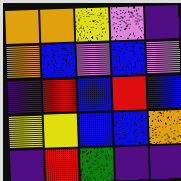[["orange", "orange", "yellow", "violet", "indigo"], ["orange", "blue", "violet", "blue", "violet"], ["indigo", "red", "blue", "red", "blue"], ["yellow", "yellow", "blue", "blue", "orange"], ["indigo", "red", "green", "indigo", "indigo"]]